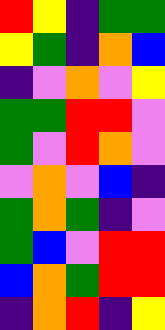[["red", "yellow", "indigo", "green", "green"], ["yellow", "green", "indigo", "orange", "blue"], ["indigo", "violet", "orange", "violet", "yellow"], ["green", "green", "red", "red", "violet"], ["green", "violet", "red", "orange", "violet"], ["violet", "orange", "violet", "blue", "indigo"], ["green", "orange", "green", "indigo", "violet"], ["green", "blue", "violet", "red", "red"], ["blue", "orange", "green", "red", "red"], ["indigo", "orange", "red", "indigo", "yellow"]]